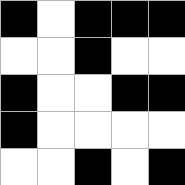[["black", "white", "black", "black", "black"], ["white", "white", "black", "white", "white"], ["black", "white", "white", "black", "black"], ["black", "white", "white", "white", "white"], ["white", "white", "black", "white", "black"]]